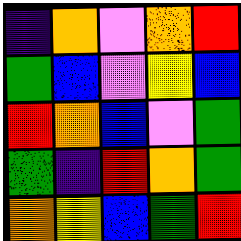[["indigo", "orange", "violet", "orange", "red"], ["green", "blue", "violet", "yellow", "blue"], ["red", "orange", "blue", "violet", "green"], ["green", "indigo", "red", "orange", "green"], ["orange", "yellow", "blue", "green", "red"]]